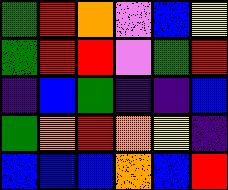[["green", "red", "orange", "violet", "blue", "yellow"], ["green", "red", "red", "violet", "green", "red"], ["indigo", "blue", "green", "indigo", "indigo", "blue"], ["green", "orange", "red", "orange", "yellow", "indigo"], ["blue", "blue", "blue", "orange", "blue", "red"]]